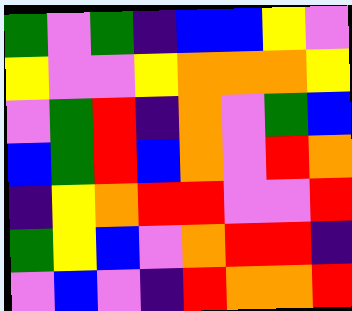[["green", "violet", "green", "indigo", "blue", "blue", "yellow", "violet"], ["yellow", "violet", "violet", "yellow", "orange", "orange", "orange", "yellow"], ["violet", "green", "red", "indigo", "orange", "violet", "green", "blue"], ["blue", "green", "red", "blue", "orange", "violet", "red", "orange"], ["indigo", "yellow", "orange", "red", "red", "violet", "violet", "red"], ["green", "yellow", "blue", "violet", "orange", "red", "red", "indigo"], ["violet", "blue", "violet", "indigo", "red", "orange", "orange", "red"]]